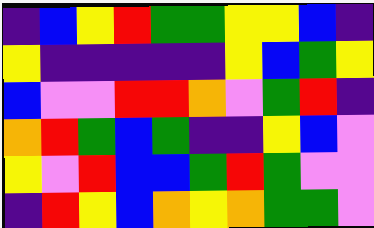[["indigo", "blue", "yellow", "red", "green", "green", "yellow", "yellow", "blue", "indigo"], ["yellow", "indigo", "indigo", "indigo", "indigo", "indigo", "yellow", "blue", "green", "yellow"], ["blue", "violet", "violet", "red", "red", "orange", "violet", "green", "red", "indigo"], ["orange", "red", "green", "blue", "green", "indigo", "indigo", "yellow", "blue", "violet"], ["yellow", "violet", "red", "blue", "blue", "green", "red", "green", "violet", "violet"], ["indigo", "red", "yellow", "blue", "orange", "yellow", "orange", "green", "green", "violet"]]